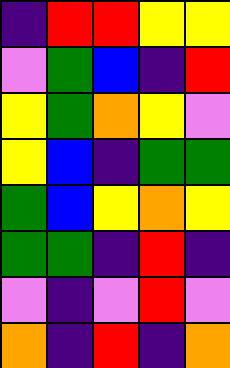[["indigo", "red", "red", "yellow", "yellow"], ["violet", "green", "blue", "indigo", "red"], ["yellow", "green", "orange", "yellow", "violet"], ["yellow", "blue", "indigo", "green", "green"], ["green", "blue", "yellow", "orange", "yellow"], ["green", "green", "indigo", "red", "indigo"], ["violet", "indigo", "violet", "red", "violet"], ["orange", "indigo", "red", "indigo", "orange"]]